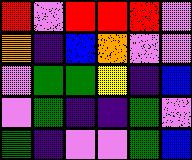[["red", "violet", "red", "red", "red", "violet"], ["orange", "indigo", "blue", "orange", "violet", "violet"], ["violet", "green", "green", "yellow", "indigo", "blue"], ["violet", "green", "indigo", "indigo", "green", "violet"], ["green", "indigo", "violet", "violet", "green", "blue"]]